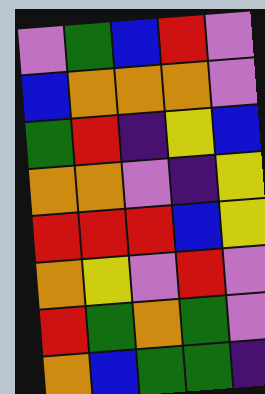[["violet", "green", "blue", "red", "violet"], ["blue", "orange", "orange", "orange", "violet"], ["green", "red", "indigo", "yellow", "blue"], ["orange", "orange", "violet", "indigo", "yellow"], ["red", "red", "red", "blue", "yellow"], ["orange", "yellow", "violet", "red", "violet"], ["red", "green", "orange", "green", "violet"], ["orange", "blue", "green", "green", "indigo"]]